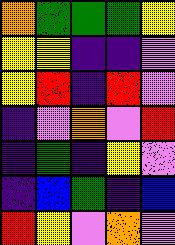[["orange", "green", "green", "green", "yellow"], ["yellow", "yellow", "indigo", "indigo", "violet"], ["yellow", "red", "indigo", "red", "violet"], ["indigo", "violet", "orange", "violet", "red"], ["indigo", "green", "indigo", "yellow", "violet"], ["indigo", "blue", "green", "indigo", "blue"], ["red", "yellow", "violet", "orange", "violet"]]